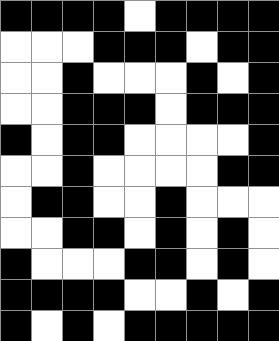[["black", "black", "black", "black", "white", "black", "black", "black", "black"], ["white", "white", "white", "black", "black", "black", "white", "black", "black"], ["white", "white", "black", "white", "white", "white", "black", "white", "black"], ["white", "white", "black", "black", "black", "white", "black", "black", "black"], ["black", "white", "black", "black", "white", "white", "white", "white", "black"], ["white", "white", "black", "white", "white", "white", "white", "black", "black"], ["white", "black", "black", "white", "white", "black", "white", "white", "white"], ["white", "white", "black", "black", "white", "black", "white", "black", "white"], ["black", "white", "white", "white", "black", "black", "white", "black", "white"], ["black", "black", "black", "black", "white", "white", "black", "white", "black"], ["black", "white", "black", "white", "black", "black", "black", "black", "black"]]